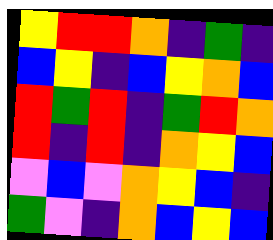[["yellow", "red", "red", "orange", "indigo", "green", "indigo"], ["blue", "yellow", "indigo", "blue", "yellow", "orange", "blue"], ["red", "green", "red", "indigo", "green", "red", "orange"], ["red", "indigo", "red", "indigo", "orange", "yellow", "blue"], ["violet", "blue", "violet", "orange", "yellow", "blue", "indigo"], ["green", "violet", "indigo", "orange", "blue", "yellow", "blue"]]